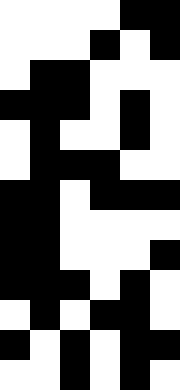[["white", "white", "white", "white", "black", "black"], ["white", "white", "white", "black", "white", "black"], ["white", "black", "black", "white", "white", "white"], ["black", "black", "black", "white", "black", "white"], ["white", "black", "white", "white", "black", "white"], ["white", "black", "black", "black", "white", "white"], ["black", "black", "white", "black", "black", "black"], ["black", "black", "white", "white", "white", "white"], ["black", "black", "white", "white", "white", "black"], ["black", "black", "black", "white", "black", "white"], ["white", "black", "white", "black", "black", "white"], ["black", "white", "black", "white", "black", "black"], ["white", "white", "black", "white", "black", "white"]]